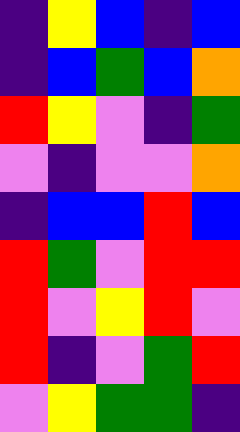[["indigo", "yellow", "blue", "indigo", "blue"], ["indigo", "blue", "green", "blue", "orange"], ["red", "yellow", "violet", "indigo", "green"], ["violet", "indigo", "violet", "violet", "orange"], ["indigo", "blue", "blue", "red", "blue"], ["red", "green", "violet", "red", "red"], ["red", "violet", "yellow", "red", "violet"], ["red", "indigo", "violet", "green", "red"], ["violet", "yellow", "green", "green", "indigo"]]